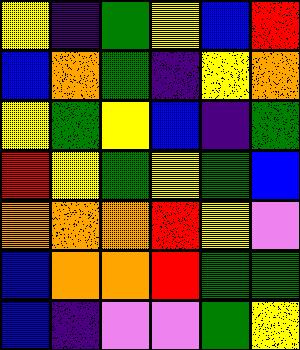[["yellow", "indigo", "green", "yellow", "blue", "red"], ["blue", "orange", "green", "indigo", "yellow", "orange"], ["yellow", "green", "yellow", "blue", "indigo", "green"], ["red", "yellow", "green", "yellow", "green", "blue"], ["orange", "orange", "orange", "red", "yellow", "violet"], ["blue", "orange", "orange", "red", "green", "green"], ["blue", "indigo", "violet", "violet", "green", "yellow"]]